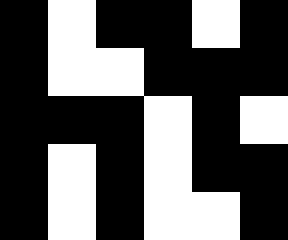[["black", "white", "black", "black", "white", "black"], ["black", "white", "white", "black", "black", "black"], ["black", "black", "black", "white", "black", "white"], ["black", "white", "black", "white", "black", "black"], ["black", "white", "black", "white", "white", "black"]]